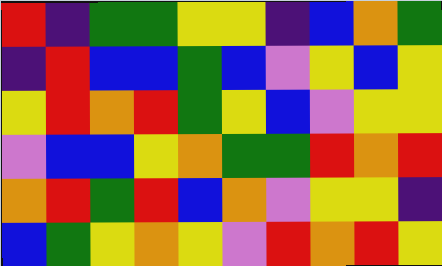[["red", "indigo", "green", "green", "yellow", "yellow", "indigo", "blue", "orange", "green"], ["indigo", "red", "blue", "blue", "green", "blue", "violet", "yellow", "blue", "yellow"], ["yellow", "red", "orange", "red", "green", "yellow", "blue", "violet", "yellow", "yellow"], ["violet", "blue", "blue", "yellow", "orange", "green", "green", "red", "orange", "red"], ["orange", "red", "green", "red", "blue", "orange", "violet", "yellow", "yellow", "indigo"], ["blue", "green", "yellow", "orange", "yellow", "violet", "red", "orange", "red", "yellow"]]